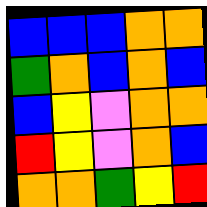[["blue", "blue", "blue", "orange", "orange"], ["green", "orange", "blue", "orange", "blue"], ["blue", "yellow", "violet", "orange", "orange"], ["red", "yellow", "violet", "orange", "blue"], ["orange", "orange", "green", "yellow", "red"]]